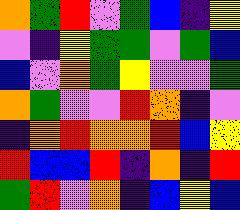[["orange", "green", "red", "violet", "green", "blue", "indigo", "yellow"], ["violet", "indigo", "yellow", "green", "green", "violet", "green", "blue"], ["blue", "violet", "orange", "green", "yellow", "violet", "violet", "green"], ["orange", "green", "violet", "violet", "red", "orange", "indigo", "violet"], ["indigo", "orange", "red", "orange", "orange", "red", "blue", "yellow"], ["red", "blue", "blue", "red", "indigo", "orange", "indigo", "red"], ["green", "red", "violet", "orange", "indigo", "blue", "yellow", "blue"]]